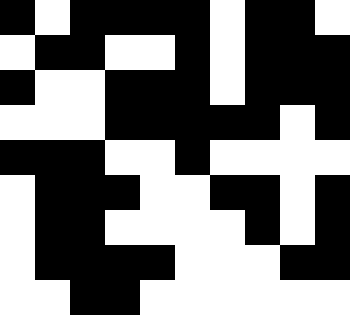[["black", "white", "black", "black", "black", "black", "white", "black", "black", "white"], ["white", "black", "black", "white", "white", "black", "white", "black", "black", "black"], ["black", "white", "white", "black", "black", "black", "white", "black", "black", "black"], ["white", "white", "white", "black", "black", "black", "black", "black", "white", "black"], ["black", "black", "black", "white", "white", "black", "white", "white", "white", "white"], ["white", "black", "black", "black", "white", "white", "black", "black", "white", "black"], ["white", "black", "black", "white", "white", "white", "white", "black", "white", "black"], ["white", "black", "black", "black", "black", "white", "white", "white", "black", "black"], ["white", "white", "black", "black", "white", "white", "white", "white", "white", "white"]]